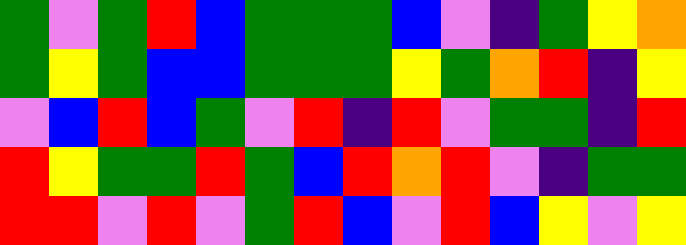[["green", "violet", "green", "red", "blue", "green", "green", "green", "blue", "violet", "indigo", "green", "yellow", "orange"], ["green", "yellow", "green", "blue", "blue", "green", "green", "green", "yellow", "green", "orange", "red", "indigo", "yellow"], ["violet", "blue", "red", "blue", "green", "violet", "red", "indigo", "red", "violet", "green", "green", "indigo", "red"], ["red", "yellow", "green", "green", "red", "green", "blue", "red", "orange", "red", "violet", "indigo", "green", "green"], ["red", "red", "violet", "red", "violet", "green", "red", "blue", "violet", "red", "blue", "yellow", "violet", "yellow"]]